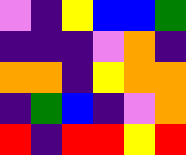[["violet", "indigo", "yellow", "blue", "blue", "green"], ["indigo", "indigo", "indigo", "violet", "orange", "indigo"], ["orange", "orange", "indigo", "yellow", "orange", "orange"], ["indigo", "green", "blue", "indigo", "violet", "orange"], ["red", "indigo", "red", "red", "yellow", "red"]]